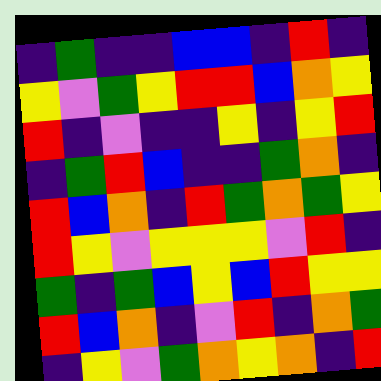[["indigo", "green", "indigo", "indigo", "blue", "blue", "indigo", "red", "indigo"], ["yellow", "violet", "green", "yellow", "red", "red", "blue", "orange", "yellow"], ["red", "indigo", "violet", "indigo", "indigo", "yellow", "indigo", "yellow", "red"], ["indigo", "green", "red", "blue", "indigo", "indigo", "green", "orange", "indigo"], ["red", "blue", "orange", "indigo", "red", "green", "orange", "green", "yellow"], ["red", "yellow", "violet", "yellow", "yellow", "yellow", "violet", "red", "indigo"], ["green", "indigo", "green", "blue", "yellow", "blue", "red", "yellow", "yellow"], ["red", "blue", "orange", "indigo", "violet", "red", "indigo", "orange", "green"], ["indigo", "yellow", "violet", "green", "orange", "yellow", "orange", "indigo", "red"]]